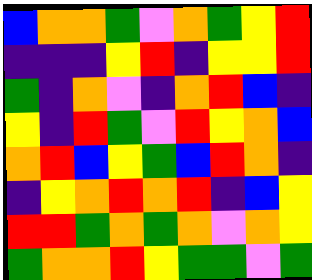[["blue", "orange", "orange", "green", "violet", "orange", "green", "yellow", "red"], ["indigo", "indigo", "indigo", "yellow", "red", "indigo", "yellow", "yellow", "red"], ["green", "indigo", "orange", "violet", "indigo", "orange", "red", "blue", "indigo"], ["yellow", "indigo", "red", "green", "violet", "red", "yellow", "orange", "blue"], ["orange", "red", "blue", "yellow", "green", "blue", "red", "orange", "indigo"], ["indigo", "yellow", "orange", "red", "orange", "red", "indigo", "blue", "yellow"], ["red", "red", "green", "orange", "green", "orange", "violet", "orange", "yellow"], ["green", "orange", "orange", "red", "yellow", "green", "green", "violet", "green"]]